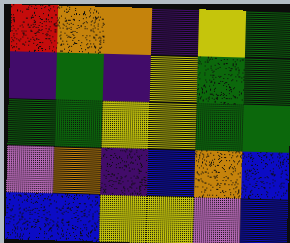[["red", "orange", "orange", "indigo", "yellow", "green"], ["indigo", "green", "indigo", "yellow", "green", "green"], ["green", "green", "yellow", "yellow", "green", "green"], ["violet", "orange", "indigo", "blue", "orange", "blue"], ["blue", "blue", "yellow", "yellow", "violet", "blue"]]